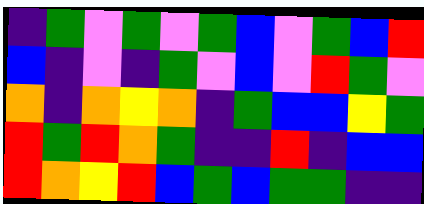[["indigo", "green", "violet", "green", "violet", "green", "blue", "violet", "green", "blue", "red"], ["blue", "indigo", "violet", "indigo", "green", "violet", "blue", "violet", "red", "green", "violet"], ["orange", "indigo", "orange", "yellow", "orange", "indigo", "green", "blue", "blue", "yellow", "green"], ["red", "green", "red", "orange", "green", "indigo", "indigo", "red", "indigo", "blue", "blue"], ["red", "orange", "yellow", "red", "blue", "green", "blue", "green", "green", "indigo", "indigo"]]